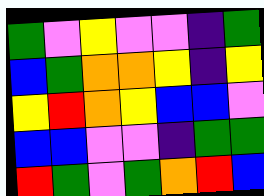[["green", "violet", "yellow", "violet", "violet", "indigo", "green"], ["blue", "green", "orange", "orange", "yellow", "indigo", "yellow"], ["yellow", "red", "orange", "yellow", "blue", "blue", "violet"], ["blue", "blue", "violet", "violet", "indigo", "green", "green"], ["red", "green", "violet", "green", "orange", "red", "blue"]]